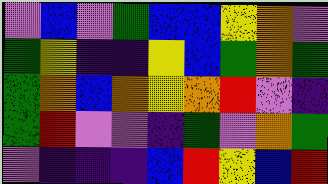[["violet", "blue", "violet", "green", "blue", "blue", "yellow", "orange", "violet"], ["green", "yellow", "indigo", "indigo", "yellow", "blue", "green", "orange", "green"], ["green", "orange", "blue", "orange", "yellow", "orange", "red", "violet", "indigo"], ["green", "red", "violet", "violet", "indigo", "green", "violet", "orange", "green"], ["violet", "indigo", "indigo", "indigo", "blue", "red", "yellow", "blue", "red"]]